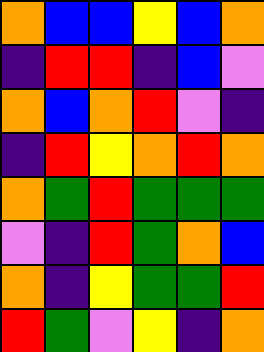[["orange", "blue", "blue", "yellow", "blue", "orange"], ["indigo", "red", "red", "indigo", "blue", "violet"], ["orange", "blue", "orange", "red", "violet", "indigo"], ["indigo", "red", "yellow", "orange", "red", "orange"], ["orange", "green", "red", "green", "green", "green"], ["violet", "indigo", "red", "green", "orange", "blue"], ["orange", "indigo", "yellow", "green", "green", "red"], ["red", "green", "violet", "yellow", "indigo", "orange"]]